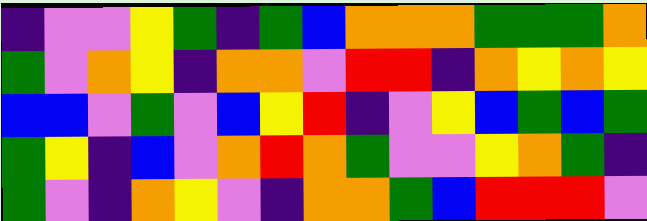[["indigo", "violet", "violet", "yellow", "green", "indigo", "green", "blue", "orange", "orange", "orange", "green", "green", "green", "orange"], ["green", "violet", "orange", "yellow", "indigo", "orange", "orange", "violet", "red", "red", "indigo", "orange", "yellow", "orange", "yellow"], ["blue", "blue", "violet", "green", "violet", "blue", "yellow", "red", "indigo", "violet", "yellow", "blue", "green", "blue", "green"], ["green", "yellow", "indigo", "blue", "violet", "orange", "red", "orange", "green", "violet", "violet", "yellow", "orange", "green", "indigo"], ["green", "violet", "indigo", "orange", "yellow", "violet", "indigo", "orange", "orange", "green", "blue", "red", "red", "red", "violet"]]